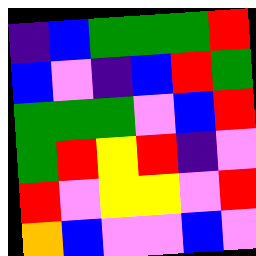[["indigo", "blue", "green", "green", "green", "red"], ["blue", "violet", "indigo", "blue", "red", "green"], ["green", "green", "green", "violet", "blue", "red"], ["green", "red", "yellow", "red", "indigo", "violet"], ["red", "violet", "yellow", "yellow", "violet", "red"], ["orange", "blue", "violet", "violet", "blue", "violet"]]